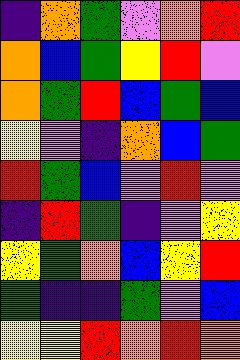[["indigo", "orange", "green", "violet", "orange", "red"], ["orange", "blue", "green", "yellow", "red", "violet"], ["orange", "green", "red", "blue", "green", "blue"], ["yellow", "violet", "indigo", "orange", "blue", "green"], ["red", "green", "blue", "violet", "red", "violet"], ["indigo", "red", "green", "indigo", "violet", "yellow"], ["yellow", "green", "orange", "blue", "yellow", "red"], ["green", "indigo", "indigo", "green", "violet", "blue"], ["yellow", "yellow", "red", "orange", "red", "orange"]]